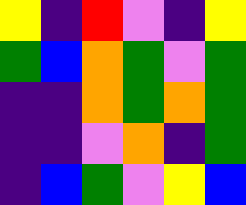[["yellow", "indigo", "red", "violet", "indigo", "yellow"], ["green", "blue", "orange", "green", "violet", "green"], ["indigo", "indigo", "orange", "green", "orange", "green"], ["indigo", "indigo", "violet", "orange", "indigo", "green"], ["indigo", "blue", "green", "violet", "yellow", "blue"]]